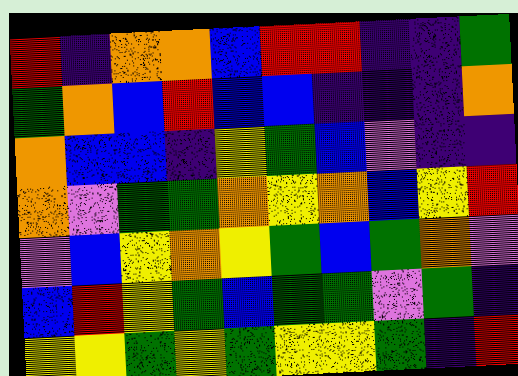[["red", "indigo", "orange", "orange", "blue", "red", "red", "indigo", "indigo", "green"], ["green", "orange", "blue", "red", "blue", "blue", "indigo", "indigo", "indigo", "orange"], ["orange", "blue", "blue", "indigo", "yellow", "green", "blue", "violet", "indigo", "indigo"], ["orange", "violet", "green", "green", "orange", "yellow", "orange", "blue", "yellow", "red"], ["violet", "blue", "yellow", "orange", "yellow", "green", "blue", "green", "orange", "violet"], ["blue", "red", "yellow", "green", "blue", "green", "green", "violet", "green", "indigo"], ["yellow", "yellow", "green", "yellow", "green", "yellow", "yellow", "green", "indigo", "red"]]